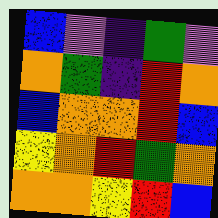[["blue", "violet", "indigo", "green", "violet"], ["orange", "green", "indigo", "red", "orange"], ["blue", "orange", "orange", "red", "blue"], ["yellow", "orange", "red", "green", "orange"], ["orange", "orange", "yellow", "red", "blue"]]